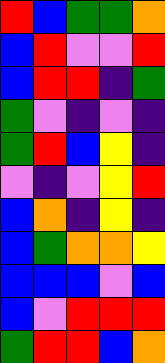[["red", "blue", "green", "green", "orange"], ["blue", "red", "violet", "violet", "red"], ["blue", "red", "red", "indigo", "green"], ["green", "violet", "indigo", "violet", "indigo"], ["green", "red", "blue", "yellow", "indigo"], ["violet", "indigo", "violet", "yellow", "red"], ["blue", "orange", "indigo", "yellow", "indigo"], ["blue", "green", "orange", "orange", "yellow"], ["blue", "blue", "blue", "violet", "blue"], ["blue", "violet", "red", "red", "red"], ["green", "red", "red", "blue", "orange"]]